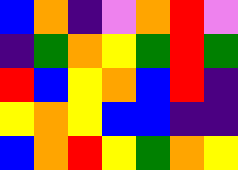[["blue", "orange", "indigo", "violet", "orange", "red", "violet"], ["indigo", "green", "orange", "yellow", "green", "red", "green"], ["red", "blue", "yellow", "orange", "blue", "red", "indigo"], ["yellow", "orange", "yellow", "blue", "blue", "indigo", "indigo"], ["blue", "orange", "red", "yellow", "green", "orange", "yellow"]]